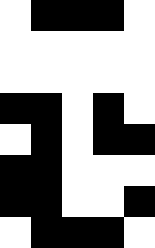[["white", "black", "black", "black", "white"], ["white", "white", "white", "white", "white"], ["white", "white", "white", "white", "white"], ["black", "black", "white", "black", "white"], ["white", "black", "white", "black", "black"], ["black", "black", "white", "white", "white"], ["black", "black", "white", "white", "black"], ["white", "black", "black", "black", "white"]]